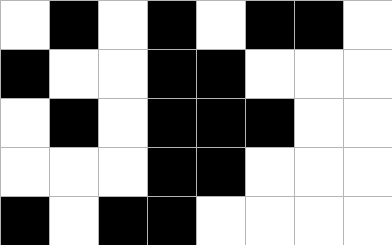[["white", "black", "white", "black", "white", "black", "black", "white"], ["black", "white", "white", "black", "black", "white", "white", "white"], ["white", "black", "white", "black", "black", "black", "white", "white"], ["white", "white", "white", "black", "black", "white", "white", "white"], ["black", "white", "black", "black", "white", "white", "white", "white"]]